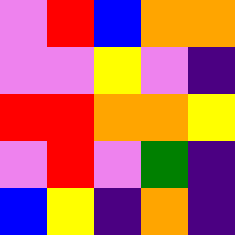[["violet", "red", "blue", "orange", "orange"], ["violet", "violet", "yellow", "violet", "indigo"], ["red", "red", "orange", "orange", "yellow"], ["violet", "red", "violet", "green", "indigo"], ["blue", "yellow", "indigo", "orange", "indigo"]]